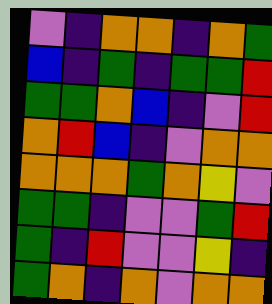[["violet", "indigo", "orange", "orange", "indigo", "orange", "green"], ["blue", "indigo", "green", "indigo", "green", "green", "red"], ["green", "green", "orange", "blue", "indigo", "violet", "red"], ["orange", "red", "blue", "indigo", "violet", "orange", "orange"], ["orange", "orange", "orange", "green", "orange", "yellow", "violet"], ["green", "green", "indigo", "violet", "violet", "green", "red"], ["green", "indigo", "red", "violet", "violet", "yellow", "indigo"], ["green", "orange", "indigo", "orange", "violet", "orange", "orange"]]